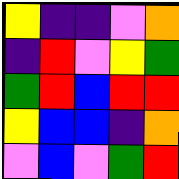[["yellow", "indigo", "indigo", "violet", "orange"], ["indigo", "red", "violet", "yellow", "green"], ["green", "red", "blue", "red", "red"], ["yellow", "blue", "blue", "indigo", "orange"], ["violet", "blue", "violet", "green", "red"]]